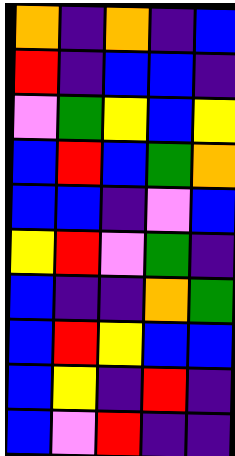[["orange", "indigo", "orange", "indigo", "blue"], ["red", "indigo", "blue", "blue", "indigo"], ["violet", "green", "yellow", "blue", "yellow"], ["blue", "red", "blue", "green", "orange"], ["blue", "blue", "indigo", "violet", "blue"], ["yellow", "red", "violet", "green", "indigo"], ["blue", "indigo", "indigo", "orange", "green"], ["blue", "red", "yellow", "blue", "blue"], ["blue", "yellow", "indigo", "red", "indigo"], ["blue", "violet", "red", "indigo", "indigo"]]